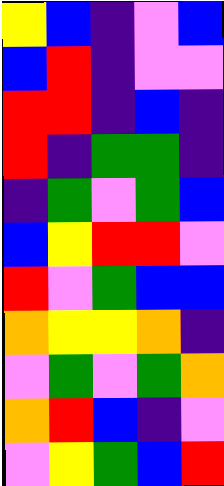[["yellow", "blue", "indigo", "violet", "blue"], ["blue", "red", "indigo", "violet", "violet"], ["red", "red", "indigo", "blue", "indigo"], ["red", "indigo", "green", "green", "indigo"], ["indigo", "green", "violet", "green", "blue"], ["blue", "yellow", "red", "red", "violet"], ["red", "violet", "green", "blue", "blue"], ["orange", "yellow", "yellow", "orange", "indigo"], ["violet", "green", "violet", "green", "orange"], ["orange", "red", "blue", "indigo", "violet"], ["violet", "yellow", "green", "blue", "red"]]